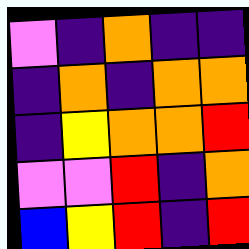[["violet", "indigo", "orange", "indigo", "indigo"], ["indigo", "orange", "indigo", "orange", "orange"], ["indigo", "yellow", "orange", "orange", "red"], ["violet", "violet", "red", "indigo", "orange"], ["blue", "yellow", "red", "indigo", "red"]]